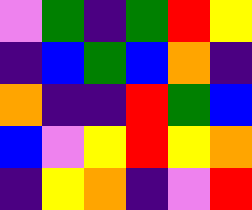[["violet", "green", "indigo", "green", "red", "yellow"], ["indigo", "blue", "green", "blue", "orange", "indigo"], ["orange", "indigo", "indigo", "red", "green", "blue"], ["blue", "violet", "yellow", "red", "yellow", "orange"], ["indigo", "yellow", "orange", "indigo", "violet", "red"]]